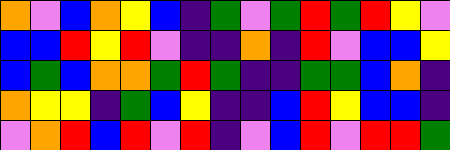[["orange", "violet", "blue", "orange", "yellow", "blue", "indigo", "green", "violet", "green", "red", "green", "red", "yellow", "violet"], ["blue", "blue", "red", "yellow", "red", "violet", "indigo", "indigo", "orange", "indigo", "red", "violet", "blue", "blue", "yellow"], ["blue", "green", "blue", "orange", "orange", "green", "red", "green", "indigo", "indigo", "green", "green", "blue", "orange", "indigo"], ["orange", "yellow", "yellow", "indigo", "green", "blue", "yellow", "indigo", "indigo", "blue", "red", "yellow", "blue", "blue", "indigo"], ["violet", "orange", "red", "blue", "red", "violet", "red", "indigo", "violet", "blue", "red", "violet", "red", "red", "green"]]